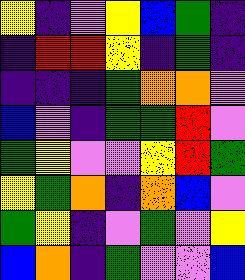[["yellow", "indigo", "violet", "yellow", "blue", "green", "indigo"], ["indigo", "red", "red", "yellow", "indigo", "green", "indigo"], ["indigo", "indigo", "indigo", "green", "orange", "orange", "violet"], ["blue", "violet", "indigo", "green", "green", "red", "violet"], ["green", "yellow", "violet", "violet", "yellow", "red", "green"], ["yellow", "green", "orange", "indigo", "orange", "blue", "violet"], ["green", "yellow", "indigo", "violet", "green", "violet", "yellow"], ["blue", "orange", "indigo", "green", "violet", "violet", "blue"]]